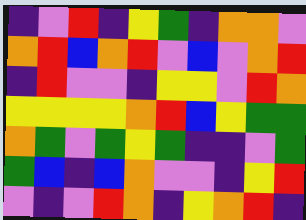[["indigo", "violet", "red", "indigo", "yellow", "green", "indigo", "orange", "orange", "violet"], ["orange", "red", "blue", "orange", "red", "violet", "blue", "violet", "orange", "red"], ["indigo", "red", "violet", "violet", "indigo", "yellow", "yellow", "violet", "red", "orange"], ["yellow", "yellow", "yellow", "yellow", "orange", "red", "blue", "yellow", "green", "green"], ["orange", "green", "violet", "green", "yellow", "green", "indigo", "indigo", "violet", "green"], ["green", "blue", "indigo", "blue", "orange", "violet", "violet", "indigo", "yellow", "red"], ["violet", "indigo", "violet", "red", "orange", "indigo", "yellow", "orange", "red", "indigo"]]